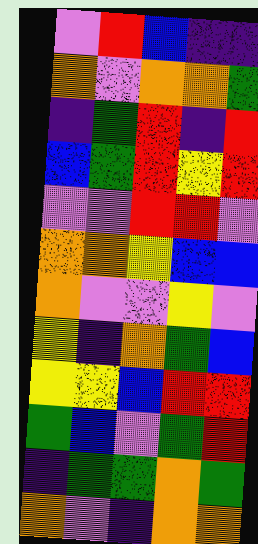[["violet", "red", "blue", "indigo", "indigo"], ["orange", "violet", "orange", "orange", "green"], ["indigo", "green", "red", "indigo", "red"], ["blue", "green", "red", "yellow", "red"], ["violet", "violet", "red", "red", "violet"], ["orange", "orange", "yellow", "blue", "blue"], ["orange", "violet", "violet", "yellow", "violet"], ["yellow", "indigo", "orange", "green", "blue"], ["yellow", "yellow", "blue", "red", "red"], ["green", "blue", "violet", "green", "red"], ["indigo", "green", "green", "orange", "green"], ["orange", "violet", "indigo", "orange", "orange"]]